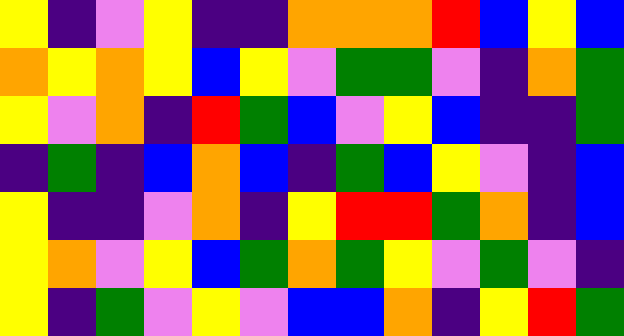[["yellow", "indigo", "violet", "yellow", "indigo", "indigo", "orange", "orange", "orange", "red", "blue", "yellow", "blue"], ["orange", "yellow", "orange", "yellow", "blue", "yellow", "violet", "green", "green", "violet", "indigo", "orange", "green"], ["yellow", "violet", "orange", "indigo", "red", "green", "blue", "violet", "yellow", "blue", "indigo", "indigo", "green"], ["indigo", "green", "indigo", "blue", "orange", "blue", "indigo", "green", "blue", "yellow", "violet", "indigo", "blue"], ["yellow", "indigo", "indigo", "violet", "orange", "indigo", "yellow", "red", "red", "green", "orange", "indigo", "blue"], ["yellow", "orange", "violet", "yellow", "blue", "green", "orange", "green", "yellow", "violet", "green", "violet", "indigo"], ["yellow", "indigo", "green", "violet", "yellow", "violet", "blue", "blue", "orange", "indigo", "yellow", "red", "green"]]